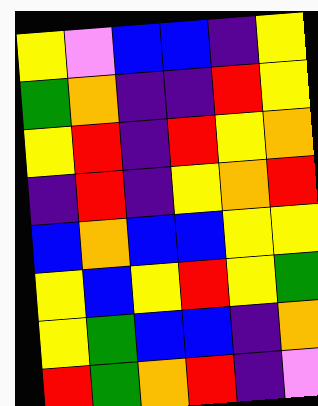[["yellow", "violet", "blue", "blue", "indigo", "yellow"], ["green", "orange", "indigo", "indigo", "red", "yellow"], ["yellow", "red", "indigo", "red", "yellow", "orange"], ["indigo", "red", "indigo", "yellow", "orange", "red"], ["blue", "orange", "blue", "blue", "yellow", "yellow"], ["yellow", "blue", "yellow", "red", "yellow", "green"], ["yellow", "green", "blue", "blue", "indigo", "orange"], ["red", "green", "orange", "red", "indigo", "violet"]]